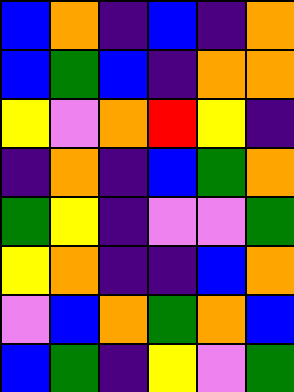[["blue", "orange", "indigo", "blue", "indigo", "orange"], ["blue", "green", "blue", "indigo", "orange", "orange"], ["yellow", "violet", "orange", "red", "yellow", "indigo"], ["indigo", "orange", "indigo", "blue", "green", "orange"], ["green", "yellow", "indigo", "violet", "violet", "green"], ["yellow", "orange", "indigo", "indigo", "blue", "orange"], ["violet", "blue", "orange", "green", "orange", "blue"], ["blue", "green", "indigo", "yellow", "violet", "green"]]